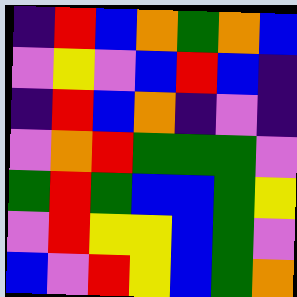[["indigo", "red", "blue", "orange", "green", "orange", "blue"], ["violet", "yellow", "violet", "blue", "red", "blue", "indigo"], ["indigo", "red", "blue", "orange", "indigo", "violet", "indigo"], ["violet", "orange", "red", "green", "green", "green", "violet"], ["green", "red", "green", "blue", "blue", "green", "yellow"], ["violet", "red", "yellow", "yellow", "blue", "green", "violet"], ["blue", "violet", "red", "yellow", "blue", "green", "orange"]]